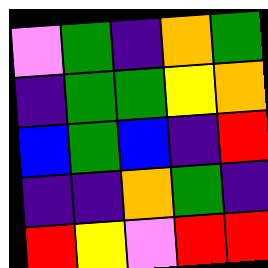[["violet", "green", "indigo", "orange", "green"], ["indigo", "green", "green", "yellow", "orange"], ["blue", "green", "blue", "indigo", "red"], ["indigo", "indigo", "orange", "green", "indigo"], ["red", "yellow", "violet", "red", "red"]]